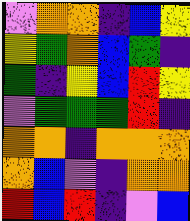[["violet", "orange", "orange", "indigo", "blue", "yellow"], ["yellow", "green", "orange", "blue", "green", "indigo"], ["green", "indigo", "yellow", "blue", "red", "yellow"], ["violet", "green", "green", "green", "red", "indigo"], ["orange", "orange", "indigo", "orange", "orange", "orange"], ["orange", "blue", "violet", "indigo", "orange", "orange"], ["red", "blue", "red", "indigo", "violet", "blue"]]